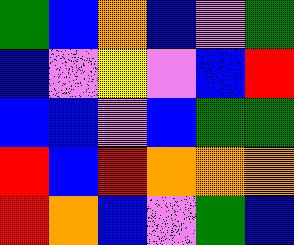[["green", "blue", "orange", "blue", "violet", "green"], ["blue", "violet", "yellow", "violet", "blue", "red"], ["blue", "blue", "violet", "blue", "green", "green"], ["red", "blue", "red", "orange", "orange", "orange"], ["red", "orange", "blue", "violet", "green", "blue"]]